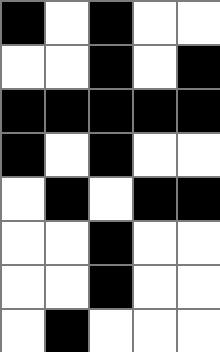[["black", "white", "black", "white", "white"], ["white", "white", "black", "white", "black"], ["black", "black", "black", "black", "black"], ["black", "white", "black", "white", "white"], ["white", "black", "white", "black", "black"], ["white", "white", "black", "white", "white"], ["white", "white", "black", "white", "white"], ["white", "black", "white", "white", "white"]]